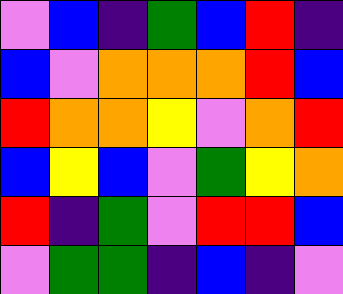[["violet", "blue", "indigo", "green", "blue", "red", "indigo"], ["blue", "violet", "orange", "orange", "orange", "red", "blue"], ["red", "orange", "orange", "yellow", "violet", "orange", "red"], ["blue", "yellow", "blue", "violet", "green", "yellow", "orange"], ["red", "indigo", "green", "violet", "red", "red", "blue"], ["violet", "green", "green", "indigo", "blue", "indigo", "violet"]]